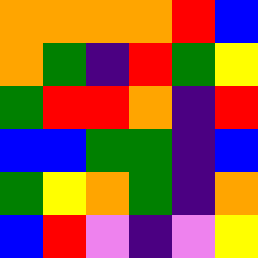[["orange", "orange", "orange", "orange", "red", "blue"], ["orange", "green", "indigo", "red", "green", "yellow"], ["green", "red", "red", "orange", "indigo", "red"], ["blue", "blue", "green", "green", "indigo", "blue"], ["green", "yellow", "orange", "green", "indigo", "orange"], ["blue", "red", "violet", "indigo", "violet", "yellow"]]